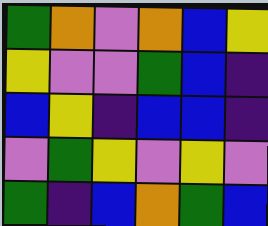[["green", "orange", "violet", "orange", "blue", "yellow"], ["yellow", "violet", "violet", "green", "blue", "indigo"], ["blue", "yellow", "indigo", "blue", "blue", "indigo"], ["violet", "green", "yellow", "violet", "yellow", "violet"], ["green", "indigo", "blue", "orange", "green", "blue"]]